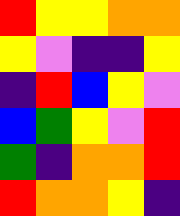[["red", "yellow", "yellow", "orange", "orange"], ["yellow", "violet", "indigo", "indigo", "yellow"], ["indigo", "red", "blue", "yellow", "violet"], ["blue", "green", "yellow", "violet", "red"], ["green", "indigo", "orange", "orange", "red"], ["red", "orange", "orange", "yellow", "indigo"]]